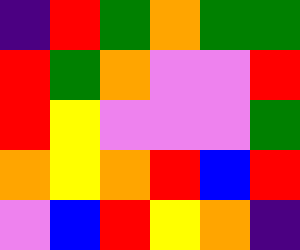[["indigo", "red", "green", "orange", "green", "green"], ["red", "green", "orange", "violet", "violet", "red"], ["red", "yellow", "violet", "violet", "violet", "green"], ["orange", "yellow", "orange", "red", "blue", "red"], ["violet", "blue", "red", "yellow", "orange", "indigo"]]